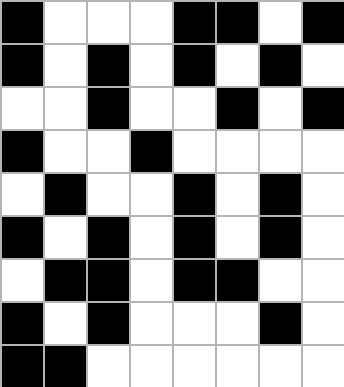[["black", "white", "white", "white", "black", "black", "white", "black"], ["black", "white", "black", "white", "black", "white", "black", "white"], ["white", "white", "black", "white", "white", "black", "white", "black"], ["black", "white", "white", "black", "white", "white", "white", "white"], ["white", "black", "white", "white", "black", "white", "black", "white"], ["black", "white", "black", "white", "black", "white", "black", "white"], ["white", "black", "black", "white", "black", "black", "white", "white"], ["black", "white", "black", "white", "white", "white", "black", "white"], ["black", "black", "white", "white", "white", "white", "white", "white"]]